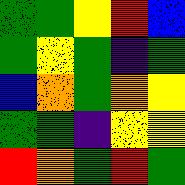[["green", "green", "yellow", "red", "blue"], ["green", "yellow", "green", "indigo", "green"], ["blue", "orange", "green", "orange", "yellow"], ["green", "green", "indigo", "yellow", "yellow"], ["red", "orange", "green", "red", "green"]]